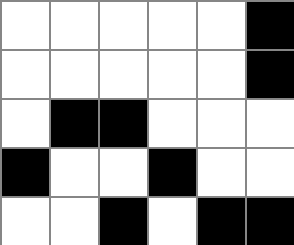[["white", "white", "white", "white", "white", "black"], ["white", "white", "white", "white", "white", "black"], ["white", "black", "black", "white", "white", "white"], ["black", "white", "white", "black", "white", "white"], ["white", "white", "black", "white", "black", "black"]]